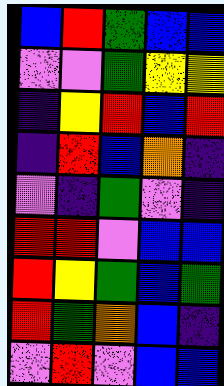[["blue", "red", "green", "blue", "blue"], ["violet", "violet", "green", "yellow", "yellow"], ["indigo", "yellow", "red", "blue", "red"], ["indigo", "red", "blue", "orange", "indigo"], ["violet", "indigo", "green", "violet", "indigo"], ["red", "red", "violet", "blue", "blue"], ["red", "yellow", "green", "blue", "green"], ["red", "green", "orange", "blue", "indigo"], ["violet", "red", "violet", "blue", "blue"]]